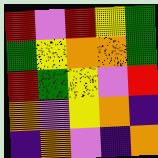[["red", "violet", "red", "yellow", "green"], ["green", "yellow", "orange", "orange", "green"], ["red", "green", "yellow", "violet", "red"], ["orange", "violet", "yellow", "orange", "indigo"], ["indigo", "orange", "violet", "indigo", "orange"]]